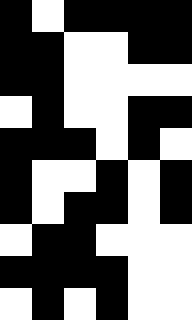[["black", "white", "black", "black", "black", "black"], ["black", "black", "white", "white", "black", "black"], ["black", "black", "white", "white", "white", "white"], ["white", "black", "white", "white", "black", "black"], ["black", "black", "black", "white", "black", "white"], ["black", "white", "white", "black", "white", "black"], ["black", "white", "black", "black", "white", "black"], ["white", "black", "black", "white", "white", "white"], ["black", "black", "black", "black", "white", "white"], ["white", "black", "white", "black", "white", "white"]]